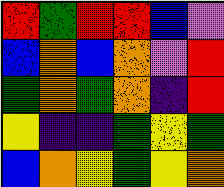[["red", "green", "red", "red", "blue", "violet"], ["blue", "orange", "blue", "orange", "violet", "red"], ["green", "orange", "green", "orange", "indigo", "red"], ["yellow", "indigo", "indigo", "green", "yellow", "green"], ["blue", "orange", "yellow", "green", "yellow", "orange"]]